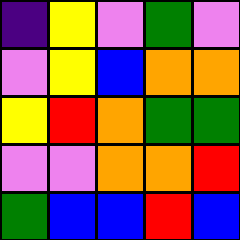[["indigo", "yellow", "violet", "green", "violet"], ["violet", "yellow", "blue", "orange", "orange"], ["yellow", "red", "orange", "green", "green"], ["violet", "violet", "orange", "orange", "red"], ["green", "blue", "blue", "red", "blue"]]